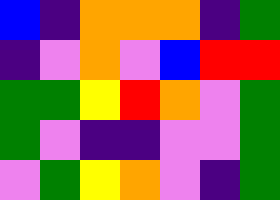[["blue", "indigo", "orange", "orange", "orange", "indigo", "green"], ["indigo", "violet", "orange", "violet", "blue", "red", "red"], ["green", "green", "yellow", "red", "orange", "violet", "green"], ["green", "violet", "indigo", "indigo", "violet", "violet", "green"], ["violet", "green", "yellow", "orange", "violet", "indigo", "green"]]